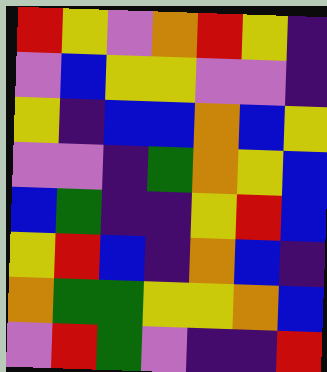[["red", "yellow", "violet", "orange", "red", "yellow", "indigo"], ["violet", "blue", "yellow", "yellow", "violet", "violet", "indigo"], ["yellow", "indigo", "blue", "blue", "orange", "blue", "yellow"], ["violet", "violet", "indigo", "green", "orange", "yellow", "blue"], ["blue", "green", "indigo", "indigo", "yellow", "red", "blue"], ["yellow", "red", "blue", "indigo", "orange", "blue", "indigo"], ["orange", "green", "green", "yellow", "yellow", "orange", "blue"], ["violet", "red", "green", "violet", "indigo", "indigo", "red"]]